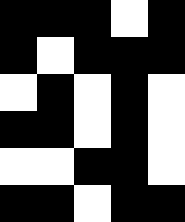[["black", "black", "black", "white", "black"], ["black", "white", "black", "black", "black"], ["white", "black", "white", "black", "white"], ["black", "black", "white", "black", "white"], ["white", "white", "black", "black", "white"], ["black", "black", "white", "black", "black"]]